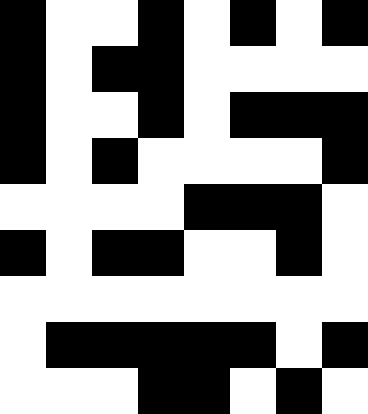[["black", "white", "white", "black", "white", "black", "white", "black"], ["black", "white", "black", "black", "white", "white", "white", "white"], ["black", "white", "white", "black", "white", "black", "black", "black"], ["black", "white", "black", "white", "white", "white", "white", "black"], ["white", "white", "white", "white", "black", "black", "black", "white"], ["black", "white", "black", "black", "white", "white", "black", "white"], ["white", "white", "white", "white", "white", "white", "white", "white"], ["white", "black", "black", "black", "black", "black", "white", "black"], ["white", "white", "white", "black", "black", "white", "black", "white"]]